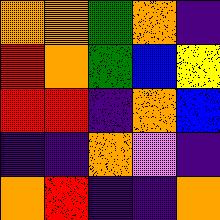[["orange", "orange", "green", "orange", "indigo"], ["red", "orange", "green", "blue", "yellow"], ["red", "red", "indigo", "orange", "blue"], ["indigo", "indigo", "orange", "violet", "indigo"], ["orange", "red", "indigo", "indigo", "orange"]]